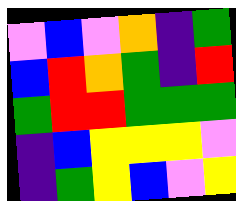[["violet", "blue", "violet", "orange", "indigo", "green"], ["blue", "red", "orange", "green", "indigo", "red"], ["green", "red", "red", "green", "green", "green"], ["indigo", "blue", "yellow", "yellow", "yellow", "violet"], ["indigo", "green", "yellow", "blue", "violet", "yellow"]]